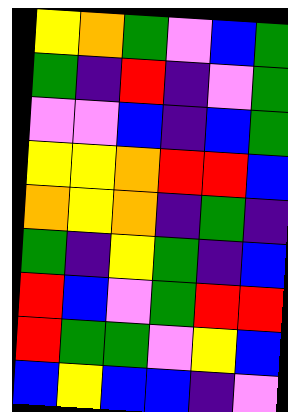[["yellow", "orange", "green", "violet", "blue", "green"], ["green", "indigo", "red", "indigo", "violet", "green"], ["violet", "violet", "blue", "indigo", "blue", "green"], ["yellow", "yellow", "orange", "red", "red", "blue"], ["orange", "yellow", "orange", "indigo", "green", "indigo"], ["green", "indigo", "yellow", "green", "indigo", "blue"], ["red", "blue", "violet", "green", "red", "red"], ["red", "green", "green", "violet", "yellow", "blue"], ["blue", "yellow", "blue", "blue", "indigo", "violet"]]